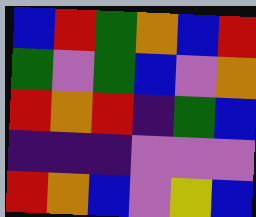[["blue", "red", "green", "orange", "blue", "red"], ["green", "violet", "green", "blue", "violet", "orange"], ["red", "orange", "red", "indigo", "green", "blue"], ["indigo", "indigo", "indigo", "violet", "violet", "violet"], ["red", "orange", "blue", "violet", "yellow", "blue"]]